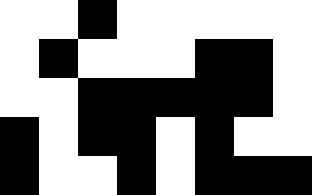[["white", "white", "black", "white", "white", "white", "white", "white"], ["white", "black", "white", "white", "white", "black", "black", "white"], ["white", "white", "black", "black", "black", "black", "black", "white"], ["black", "white", "black", "black", "white", "black", "white", "white"], ["black", "white", "white", "black", "white", "black", "black", "black"]]